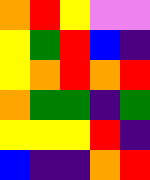[["orange", "red", "yellow", "violet", "violet"], ["yellow", "green", "red", "blue", "indigo"], ["yellow", "orange", "red", "orange", "red"], ["orange", "green", "green", "indigo", "green"], ["yellow", "yellow", "yellow", "red", "indigo"], ["blue", "indigo", "indigo", "orange", "red"]]